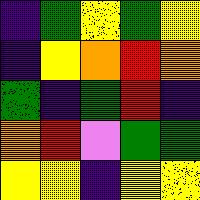[["indigo", "green", "yellow", "green", "yellow"], ["indigo", "yellow", "orange", "red", "orange"], ["green", "indigo", "green", "red", "indigo"], ["orange", "red", "violet", "green", "green"], ["yellow", "yellow", "indigo", "yellow", "yellow"]]